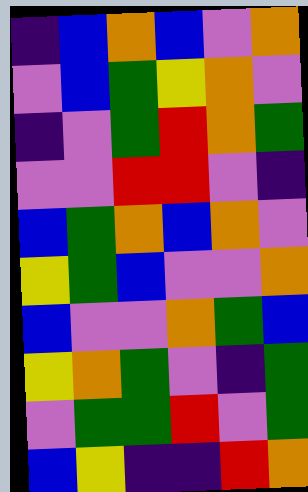[["indigo", "blue", "orange", "blue", "violet", "orange"], ["violet", "blue", "green", "yellow", "orange", "violet"], ["indigo", "violet", "green", "red", "orange", "green"], ["violet", "violet", "red", "red", "violet", "indigo"], ["blue", "green", "orange", "blue", "orange", "violet"], ["yellow", "green", "blue", "violet", "violet", "orange"], ["blue", "violet", "violet", "orange", "green", "blue"], ["yellow", "orange", "green", "violet", "indigo", "green"], ["violet", "green", "green", "red", "violet", "green"], ["blue", "yellow", "indigo", "indigo", "red", "orange"]]